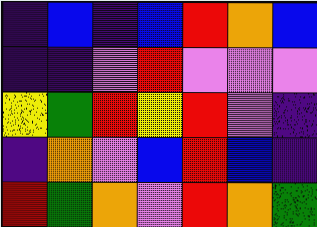[["indigo", "blue", "indigo", "blue", "red", "orange", "blue"], ["indigo", "indigo", "violet", "red", "violet", "violet", "violet"], ["yellow", "green", "red", "yellow", "red", "violet", "indigo"], ["indigo", "orange", "violet", "blue", "red", "blue", "indigo"], ["red", "green", "orange", "violet", "red", "orange", "green"]]